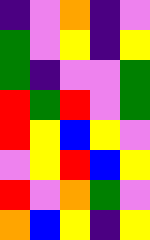[["indigo", "violet", "orange", "indigo", "violet"], ["green", "violet", "yellow", "indigo", "yellow"], ["green", "indigo", "violet", "violet", "green"], ["red", "green", "red", "violet", "green"], ["red", "yellow", "blue", "yellow", "violet"], ["violet", "yellow", "red", "blue", "yellow"], ["red", "violet", "orange", "green", "violet"], ["orange", "blue", "yellow", "indigo", "yellow"]]